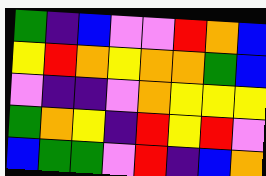[["green", "indigo", "blue", "violet", "violet", "red", "orange", "blue"], ["yellow", "red", "orange", "yellow", "orange", "orange", "green", "blue"], ["violet", "indigo", "indigo", "violet", "orange", "yellow", "yellow", "yellow"], ["green", "orange", "yellow", "indigo", "red", "yellow", "red", "violet"], ["blue", "green", "green", "violet", "red", "indigo", "blue", "orange"]]